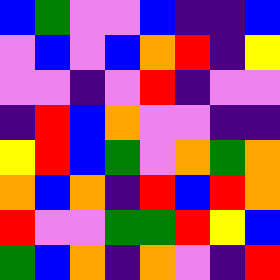[["blue", "green", "violet", "violet", "blue", "indigo", "indigo", "blue"], ["violet", "blue", "violet", "blue", "orange", "red", "indigo", "yellow"], ["violet", "violet", "indigo", "violet", "red", "indigo", "violet", "violet"], ["indigo", "red", "blue", "orange", "violet", "violet", "indigo", "indigo"], ["yellow", "red", "blue", "green", "violet", "orange", "green", "orange"], ["orange", "blue", "orange", "indigo", "red", "blue", "red", "orange"], ["red", "violet", "violet", "green", "green", "red", "yellow", "blue"], ["green", "blue", "orange", "indigo", "orange", "violet", "indigo", "red"]]